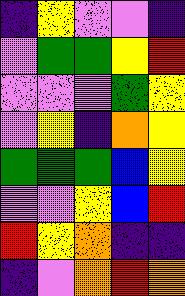[["indigo", "yellow", "violet", "violet", "indigo"], ["violet", "green", "green", "yellow", "red"], ["violet", "violet", "violet", "green", "yellow"], ["violet", "yellow", "indigo", "orange", "yellow"], ["green", "green", "green", "blue", "yellow"], ["violet", "violet", "yellow", "blue", "red"], ["red", "yellow", "orange", "indigo", "indigo"], ["indigo", "violet", "orange", "red", "orange"]]